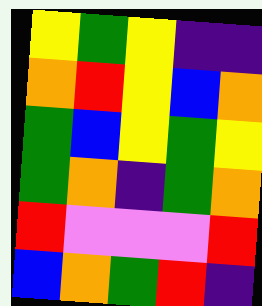[["yellow", "green", "yellow", "indigo", "indigo"], ["orange", "red", "yellow", "blue", "orange"], ["green", "blue", "yellow", "green", "yellow"], ["green", "orange", "indigo", "green", "orange"], ["red", "violet", "violet", "violet", "red"], ["blue", "orange", "green", "red", "indigo"]]